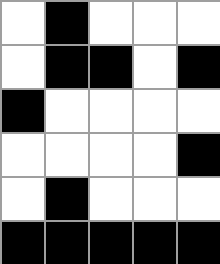[["white", "black", "white", "white", "white"], ["white", "black", "black", "white", "black"], ["black", "white", "white", "white", "white"], ["white", "white", "white", "white", "black"], ["white", "black", "white", "white", "white"], ["black", "black", "black", "black", "black"]]